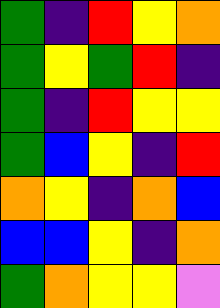[["green", "indigo", "red", "yellow", "orange"], ["green", "yellow", "green", "red", "indigo"], ["green", "indigo", "red", "yellow", "yellow"], ["green", "blue", "yellow", "indigo", "red"], ["orange", "yellow", "indigo", "orange", "blue"], ["blue", "blue", "yellow", "indigo", "orange"], ["green", "orange", "yellow", "yellow", "violet"]]